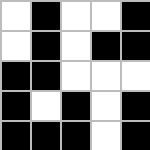[["white", "black", "white", "white", "black"], ["white", "black", "white", "black", "black"], ["black", "black", "white", "white", "white"], ["black", "white", "black", "white", "black"], ["black", "black", "black", "white", "black"]]